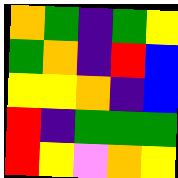[["orange", "green", "indigo", "green", "yellow"], ["green", "orange", "indigo", "red", "blue"], ["yellow", "yellow", "orange", "indigo", "blue"], ["red", "indigo", "green", "green", "green"], ["red", "yellow", "violet", "orange", "yellow"]]